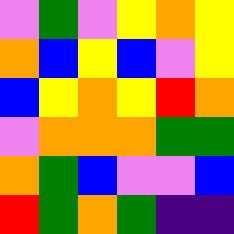[["violet", "green", "violet", "yellow", "orange", "yellow"], ["orange", "blue", "yellow", "blue", "violet", "yellow"], ["blue", "yellow", "orange", "yellow", "red", "orange"], ["violet", "orange", "orange", "orange", "green", "green"], ["orange", "green", "blue", "violet", "violet", "blue"], ["red", "green", "orange", "green", "indigo", "indigo"]]